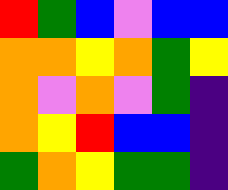[["red", "green", "blue", "violet", "blue", "blue"], ["orange", "orange", "yellow", "orange", "green", "yellow"], ["orange", "violet", "orange", "violet", "green", "indigo"], ["orange", "yellow", "red", "blue", "blue", "indigo"], ["green", "orange", "yellow", "green", "green", "indigo"]]